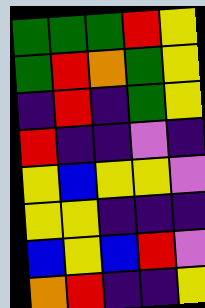[["green", "green", "green", "red", "yellow"], ["green", "red", "orange", "green", "yellow"], ["indigo", "red", "indigo", "green", "yellow"], ["red", "indigo", "indigo", "violet", "indigo"], ["yellow", "blue", "yellow", "yellow", "violet"], ["yellow", "yellow", "indigo", "indigo", "indigo"], ["blue", "yellow", "blue", "red", "violet"], ["orange", "red", "indigo", "indigo", "yellow"]]